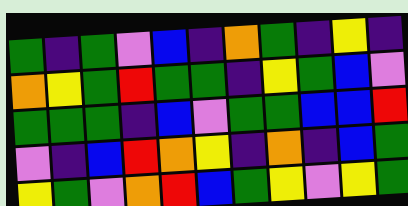[["green", "indigo", "green", "violet", "blue", "indigo", "orange", "green", "indigo", "yellow", "indigo"], ["orange", "yellow", "green", "red", "green", "green", "indigo", "yellow", "green", "blue", "violet"], ["green", "green", "green", "indigo", "blue", "violet", "green", "green", "blue", "blue", "red"], ["violet", "indigo", "blue", "red", "orange", "yellow", "indigo", "orange", "indigo", "blue", "green"], ["yellow", "green", "violet", "orange", "red", "blue", "green", "yellow", "violet", "yellow", "green"]]